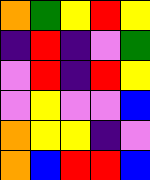[["orange", "green", "yellow", "red", "yellow"], ["indigo", "red", "indigo", "violet", "green"], ["violet", "red", "indigo", "red", "yellow"], ["violet", "yellow", "violet", "violet", "blue"], ["orange", "yellow", "yellow", "indigo", "violet"], ["orange", "blue", "red", "red", "blue"]]